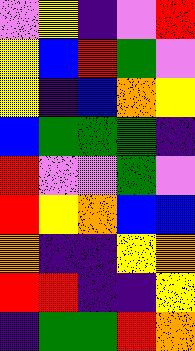[["violet", "yellow", "indigo", "violet", "red"], ["yellow", "blue", "red", "green", "violet"], ["yellow", "indigo", "blue", "orange", "yellow"], ["blue", "green", "green", "green", "indigo"], ["red", "violet", "violet", "green", "violet"], ["red", "yellow", "orange", "blue", "blue"], ["orange", "indigo", "indigo", "yellow", "orange"], ["red", "red", "indigo", "indigo", "yellow"], ["indigo", "green", "green", "red", "orange"]]